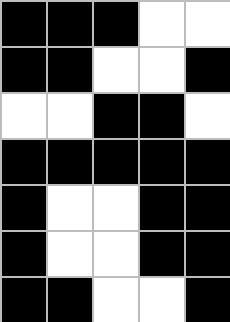[["black", "black", "black", "white", "white"], ["black", "black", "white", "white", "black"], ["white", "white", "black", "black", "white"], ["black", "black", "black", "black", "black"], ["black", "white", "white", "black", "black"], ["black", "white", "white", "black", "black"], ["black", "black", "white", "white", "black"]]